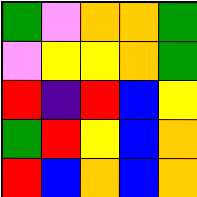[["green", "violet", "orange", "orange", "green"], ["violet", "yellow", "yellow", "orange", "green"], ["red", "indigo", "red", "blue", "yellow"], ["green", "red", "yellow", "blue", "orange"], ["red", "blue", "orange", "blue", "orange"]]